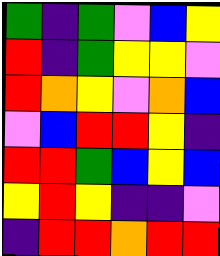[["green", "indigo", "green", "violet", "blue", "yellow"], ["red", "indigo", "green", "yellow", "yellow", "violet"], ["red", "orange", "yellow", "violet", "orange", "blue"], ["violet", "blue", "red", "red", "yellow", "indigo"], ["red", "red", "green", "blue", "yellow", "blue"], ["yellow", "red", "yellow", "indigo", "indigo", "violet"], ["indigo", "red", "red", "orange", "red", "red"]]